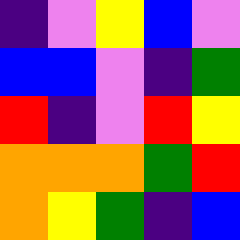[["indigo", "violet", "yellow", "blue", "violet"], ["blue", "blue", "violet", "indigo", "green"], ["red", "indigo", "violet", "red", "yellow"], ["orange", "orange", "orange", "green", "red"], ["orange", "yellow", "green", "indigo", "blue"]]